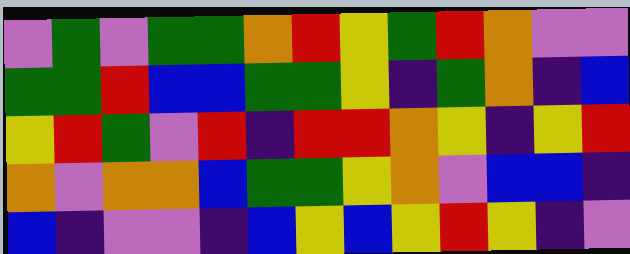[["violet", "green", "violet", "green", "green", "orange", "red", "yellow", "green", "red", "orange", "violet", "violet"], ["green", "green", "red", "blue", "blue", "green", "green", "yellow", "indigo", "green", "orange", "indigo", "blue"], ["yellow", "red", "green", "violet", "red", "indigo", "red", "red", "orange", "yellow", "indigo", "yellow", "red"], ["orange", "violet", "orange", "orange", "blue", "green", "green", "yellow", "orange", "violet", "blue", "blue", "indigo"], ["blue", "indigo", "violet", "violet", "indigo", "blue", "yellow", "blue", "yellow", "red", "yellow", "indigo", "violet"]]